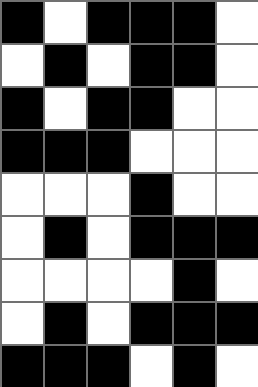[["black", "white", "black", "black", "black", "white"], ["white", "black", "white", "black", "black", "white"], ["black", "white", "black", "black", "white", "white"], ["black", "black", "black", "white", "white", "white"], ["white", "white", "white", "black", "white", "white"], ["white", "black", "white", "black", "black", "black"], ["white", "white", "white", "white", "black", "white"], ["white", "black", "white", "black", "black", "black"], ["black", "black", "black", "white", "black", "white"]]